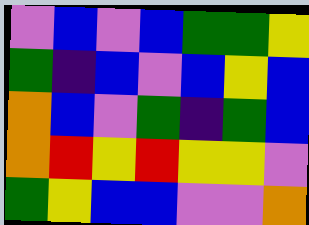[["violet", "blue", "violet", "blue", "green", "green", "yellow"], ["green", "indigo", "blue", "violet", "blue", "yellow", "blue"], ["orange", "blue", "violet", "green", "indigo", "green", "blue"], ["orange", "red", "yellow", "red", "yellow", "yellow", "violet"], ["green", "yellow", "blue", "blue", "violet", "violet", "orange"]]